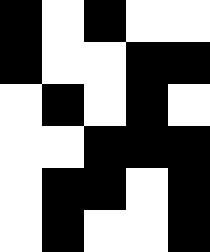[["black", "white", "black", "white", "white"], ["black", "white", "white", "black", "black"], ["white", "black", "white", "black", "white"], ["white", "white", "black", "black", "black"], ["white", "black", "black", "white", "black"], ["white", "black", "white", "white", "black"]]